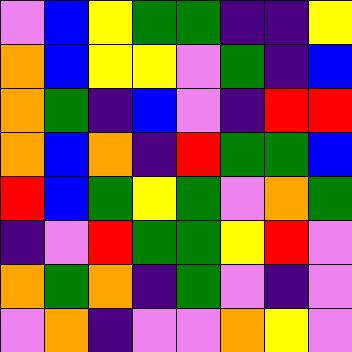[["violet", "blue", "yellow", "green", "green", "indigo", "indigo", "yellow"], ["orange", "blue", "yellow", "yellow", "violet", "green", "indigo", "blue"], ["orange", "green", "indigo", "blue", "violet", "indigo", "red", "red"], ["orange", "blue", "orange", "indigo", "red", "green", "green", "blue"], ["red", "blue", "green", "yellow", "green", "violet", "orange", "green"], ["indigo", "violet", "red", "green", "green", "yellow", "red", "violet"], ["orange", "green", "orange", "indigo", "green", "violet", "indigo", "violet"], ["violet", "orange", "indigo", "violet", "violet", "orange", "yellow", "violet"]]